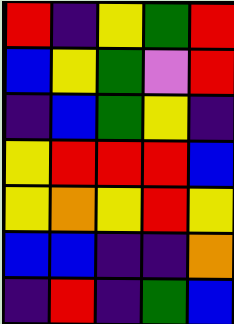[["red", "indigo", "yellow", "green", "red"], ["blue", "yellow", "green", "violet", "red"], ["indigo", "blue", "green", "yellow", "indigo"], ["yellow", "red", "red", "red", "blue"], ["yellow", "orange", "yellow", "red", "yellow"], ["blue", "blue", "indigo", "indigo", "orange"], ["indigo", "red", "indigo", "green", "blue"]]